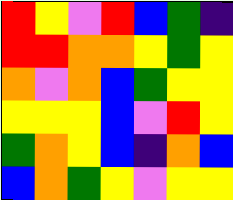[["red", "yellow", "violet", "red", "blue", "green", "indigo"], ["red", "red", "orange", "orange", "yellow", "green", "yellow"], ["orange", "violet", "orange", "blue", "green", "yellow", "yellow"], ["yellow", "yellow", "yellow", "blue", "violet", "red", "yellow"], ["green", "orange", "yellow", "blue", "indigo", "orange", "blue"], ["blue", "orange", "green", "yellow", "violet", "yellow", "yellow"]]